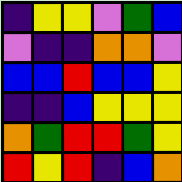[["indigo", "yellow", "yellow", "violet", "green", "blue"], ["violet", "indigo", "indigo", "orange", "orange", "violet"], ["blue", "blue", "red", "blue", "blue", "yellow"], ["indigo", "indigo", "blue", "yellow", "yellow", "yellow"], ["orange", "green", "red", "red", "green", "yellow"], ["red", "yellow", "red", "indigo", "blue", "orange"]]